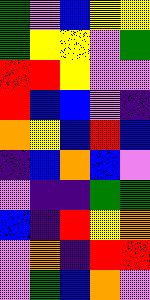[["green", "violet", "blue", "yellow", "yellow"], ["green", "yellow", "yellow", "violet", "green"], ["red", "red", "yellow", "violet", "violet"], ["red", "blue", "blue", "violet", "indigo"], ["orange", "yellow", "blue", "red", "blue"], ["indigo", "blue", "orange", "blue", "violet"], ["violet", "indigo", "indigo", "green", "green"], ["blue", "indigo", "red", "yellow", "orange"], ["violet", "orange", "indigo", "red", "red"], ["violet", "green", "blue", "orange", "violet"]]